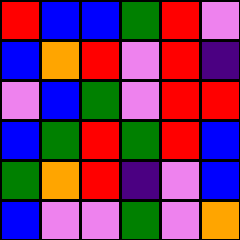[["red", "blue", "blue", "green", "red", "violet"], ["blue", "orange", "red", "violet", "red", "indigo"], ["violet", "blue", "green", "violet", "red", "red"], ["blue", "green", "red", "green", "red", "blue"], ["green", "orange", "red", "indigo", "violet", "blue"], ["blue", "violet", "violet", "green", "violet", "orange"]]